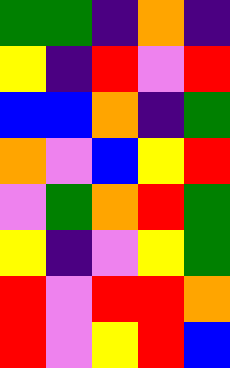[["green", "green", "indigo", "orange", "indigo"], ["yellow", "indigo", "red", "violet", "red"], ["blue", "blue", "orange", "indigo", "green"], ["orange", "violet", "blue", "yellow", "red"], ["violet", "green", "orange", "red", "green"], ["yellow", "indigo", "violet", "yellow", "green"], ["red", "violet", "red", "red", "orange"], ["red", "violet", "yellow", "red", "blue"]]